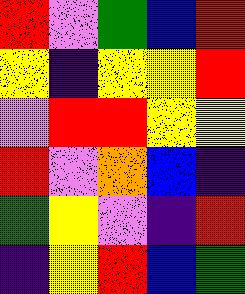[["red", "violet", "green", "blue", "red"], ["yellow", "indigo", "yellow", "yellow", "red"], ["violet", "red", "red", "yellow", "yellow"], ["red", "violet", "orange", "blue", "indigo"], ["green", "yellow", "violet", "indigo", "red"], ["indigo", "yellow", "red", "blue", "green"]]